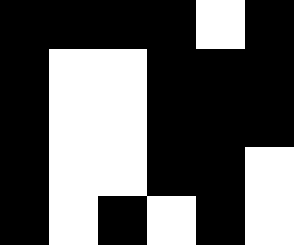[["black", "black", "black", "black", "white", "black"], ["black", "white", "white", "black", "black", "black"], ["black", "white", "white", "black", "black", "black"], ["black", "white", "white", "black", "black", "white"], ["black", "white", "black", "white", "black", "white"]]